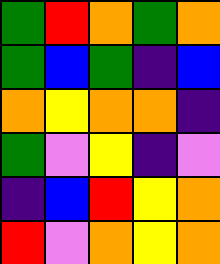[["green", "red", "orange", "green", "orange"], ["green", "blue", "green", "indigo", "blue"], ["orange", "yellow", "orange", "orange", "indigo"], ["green", "violet", "yellow", "indigo", "violet"], ["indigo", "blue", "red", "yellow", "orange"], ["red", "violet", "orange", "yellow", "orange"]]